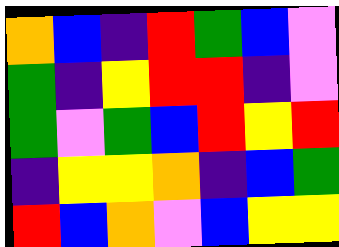[["orange", "blue", "indigo", "red", "green", "blue", "violet"], ["green", "indigo", "yellow", "red", "red", "indigo", "violet"], ["green", "violet", "green", "blue", "red", "yellow", "red"], ["indigo", "yellow", "yellow", "orange", "indigo", "blue", "green"], ["red", "blue", "orange", "violet", "blue", "yellow", "yellow"]]